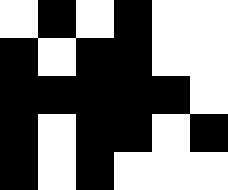[["white", "black", "white", "black", "white", "white"], ["black", "white", "black", "black", "white", "white"], ["black", "black", "black", "black", "black", "white"], ["black", "white", "black", "black", "white", "black"], ["black", "white", "black", "white", "white", "white"]]